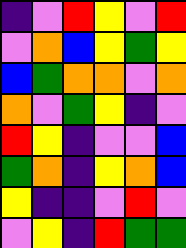[["indigo", "violet", "red", "yellow", "violet", "red"], ["violet", "orange", "blue", "yellow", "green", "yellow"], ["blue", "green", "orange", "orange", "violet", "orange"], ["orange", "violet", "green", "yellow", "indigo", "violet"], ["red", "yellow", "indigo", "violet", "violet", "blue"], ["green", "orange", "indigo", "yellow", "orange", "blue"], ["yellow", "indigo", "indigo", "violet", "red", "violet"], ["violet", "yellow", "indigo", "red", "green", "green"]]